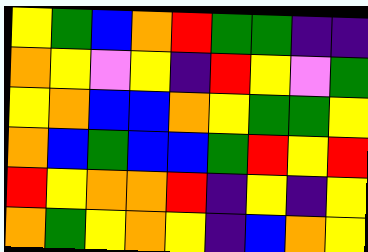[["yellow", "green", "blue", "orange", "red", "green", "green", "indigo", "indigo"], ["orange", "yellow", "violet", "yellow", "indigo", "red", "yellow", "violet", "green"], ["yellow", "orange", "blue", "blue", "orange", "yellow", "green", "green", "yellow"], ["orange", "blue", "green", "blue", "blue", "green", "red", "yellow", "red"], ["red", "yellow", "orange", "orange", "red", "indigo", "yellow", "indigo", "yellow"], ["orange", "green", "yellow", "orange", "yellow", "indigo", "blue", "orange", "yellow"]]